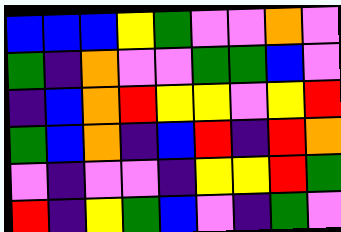[["blue", "blue", "blue", "yellow", "green", "violet", "violet", "orange", "violet"], ["green", "indigo", "orange", "violet", "violet", "green", "green", "blue", "violet"], ["indigo", "blue", "orange", "red", "yellow", "yellow", "violet", "yellow", "red"], ["green", "blue", "orange", "indigo", "blue", "red", "indigo", "red", "orange"], ["violet", "indigo", "violet", "violet", "indigo", "yellow", "yellow", "red", "green"], ["red", "indigo", "yellow", "green", "blue", "violet", "indigo", "green", "violet"]]